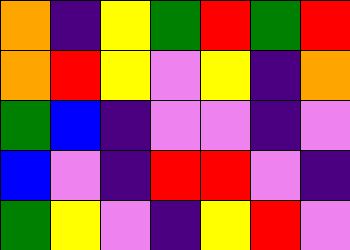[["orange", "indigo", "yellow", "green", "red", "green", "red"], ["orange", "red", "yellow", "violet", "yellow", "indigo", "orange"], ["green", "blue", "indigo", "violet", "violet", "indigo", "violet"], ["blue", "violet", "indigo", "red", "red", "violet", "indigo"], ["green", "yellow", "violet", "indigo", "yellow", "red", "violet"]]